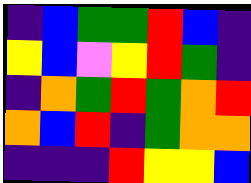[["indigo", "blue", "green", "green", "red", "blue", "indigo"], ["yellow", "blue", "violet", "yellow", "red", "green", "indigo"], ["indigo", "orange", "green", "red", "green", "orange", "red"], ["orange", "blue", "red", "indigo", "green", "orange", "orange"], ["indigo", "indigo", "indigo", "red", "yellow", "yellow", "blue"]]